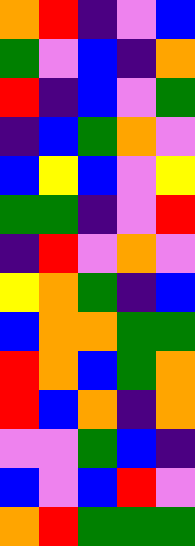[["orange", "red", "indigo", "violet", "blue"], ["green", "violet", "blue", "indigo", "orange"], ["red", "indigo", "blue", "violet", "green"], ["indigo", "blue", "green", "orange", "violet"], ["blue", "yellow", "blue", "violet", "yellow"], ["green", "green", "indigo", "violet", "red"], ["indigo", "red", "violet", "orange", "violet"], ["yellow", "orange", "green", "indigo", "blue"], ["blue", "orange", "orange", "green", "green"], ["red", "orange", "blue", "green", "orange"], ["red", "blue", "orange", "indigo", "orange"], ["violet", "violet", "green", "blue", "indigo"], ["blue", "violet", "blue", "red", "violet"], ["orange", "red", "green", "green", "green"]]